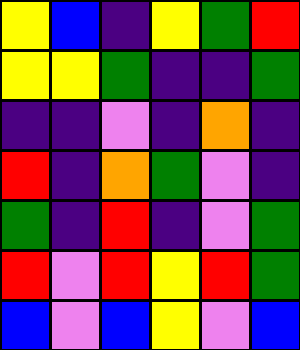[["yellow", "blue", "indigo", "yellow", "green", "red"], ["yellow", "yellow", "green", "indigo", "indigo", "green"], ["indigo", "indigo", "violet", "indigo", "orange", "indigo"], ["red", "indigo", "orange", "green", "violet", "indigo"], ["green", "indigo", "red", "indigo", "violet", "green"], ["red", "violet", "red", "yellow", "red", "green"], ["blue", "violet", "blue", "yellow", "violet", "blue"]]